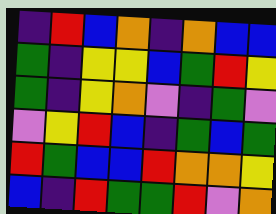[["indigo", "red", "blue", "orange", "indigo", "orange", "blue", "blue"], ["green", "indigo", "yellow", "yellow", "blue", "green", "red", "yellow"], ["green", "indigo", "yellow", "orange", "violet", "indigo", "green", "violet"], ["violet", "yellow", "red", "blue", "indigo", "green", "blue", "green"], ["red", "green", "blue", "blue", "red", "orange", "orange", "yellow"], ["blue", "indigo", "red", "green", "green", "red", "violet", "orange"]]